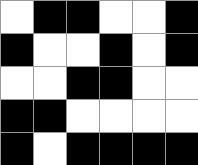[["white", "black", "black", "white", "white", "black"], ["black", "white", "white", "black", "white", "black"], ["white", "white", "black", "black", "white", "white"], ["black", "black", "white", "white", "white", "white"], ["black", "white", "black", "black", "black", "black"]]